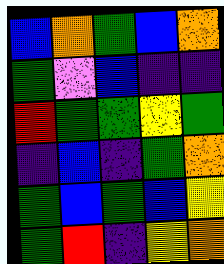[["blue", "orange", "green", "blue", "orange"], ["green", "violet", "blue", "indigo", "indigo"], ["red", "green", "green", "yellow", "green"], ["indigo", "blue", "indigo", "green", "orange"], ["green", "blue", "green", "blue", "yellow"], ["green", "red", "indigo", "yellow", "orange"]]